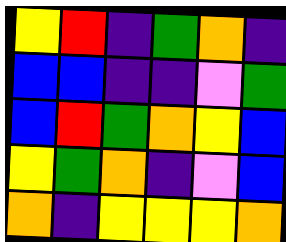[["yellow", "red", "indigo", "green", "orange", "indigo"], ["blue", "blue", "indigo", "indigo", "violet", "green"], ["blue", "red", "green", "orange", "yellow", "blue"], ["yellow", "green", "orange", "indigo", "violet", "blue"], ["orange", "indigo", "yellow", "yellow", "yellow", "orange"]]